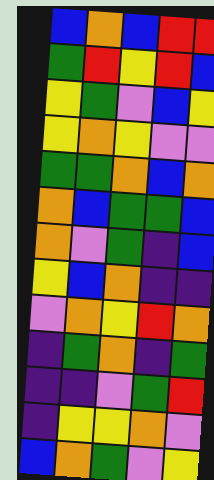[["blue", "orange", "blue", "red", "red"], ["green", "red", "yellow", "red", "blue"], ["yellow", "green", "violet", "blue", "yellow"], ["yellow", "orange", "yellow", "violet", "violet"], ["green", "green", "orange", "blue", "orange"], ["orange", "blue", "green", "green", "blue"], ["orange", "violet", "green", "indigo", "blue"], ["yellow", "blue", "orange", "indigo", "indigo"], ["violet", "orange", "yellow", "red", "orange"], ["indigo", "green", "orange", "indigo", "green"], ["indigo", "indigo", "violet", "green", "red"], ["indigo", "yellow", "yellow", "orange", "violet"], ["blue", "orange", "green", "violet", "yellow"]]